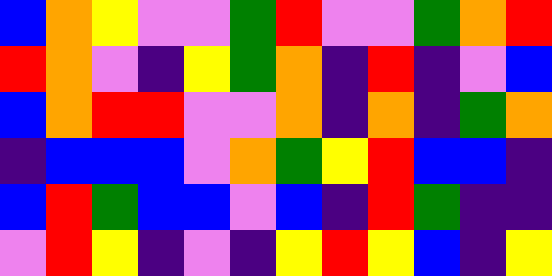[["blue", "orange", "yellow", "violet", "violet", "green", "red", "violet", "violet", "green", "orange", "red"], ["red", "orange", "violet", "indigo", "yellow", "green", "orange", "indigo", "red", "indigo", "violet", "blue"], ["blue", "orange", "red", "red", "violet", "violet", "orange", "indigo", "orange", "indigo", "green", "orange"], ["indigo", "blue", "blue", "blue", "violet", "orange", "green", "yellow", "red", "blue", "blue", "indigo"], ["blue", "red", "green", "blue", "blue", "violet", "blue", "indigo", "red", "green", "indigo", "indigo"], ["violet", "red", "yellow", "indigo", "violet", "indigo", "yellow", "red", "yellow", "blue", "indigo", "yellow"]]